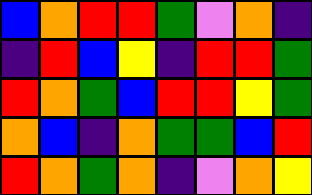[["blue", "orange", "red", "red", "green", "violet", "orange", "indigo"], ["indigo", "red", "blue", "yellow", "indigo", "red", "red", "green"], ["red", "orange", "green", "blue", "red", "red", "yellow", "green"], ["orange", "blue", "indigo", "orange", "green", "green", "blue", "red"], ["red", "orange", "green", "orange", "indigo", "violet", "orange", "yellow"]]